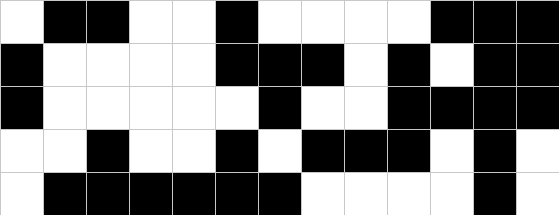[["white", "black", "black", "white", "white", "black", "white", "white", "white", "white", "black", "black", "black"], ["black", "white", "white", "white", "white", "black", "black", "black", "white", "black", "white", "black", "black"], ["black", "white", "white", "white", "white", "white", "black", "white", "white", "black", "black", "black", "black"], ["white", "white", "black", "white", "white", "black", "white", "black", "black", "black", "white", "black", "white"], ["white", "black", "black", "black", "black", "black", "black", "white", "white", "white", "white", "black", "white"]]